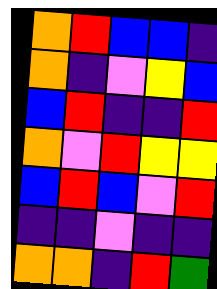[["orange", "red", "blue", "blue", "indigo"], ["orange", "indigo", "violet", "yellow", "blue"], ["blue", "red", "indigo", "indigo", "red"], ["orange", "violet", "red", "yellow", "yellow"], ["blue", "red", "blue", "violet", "red"], ["indigo", "indigo", "violet", "indigo", "indigo"], ["orange", "orange", "indigo", "red", "green"]]